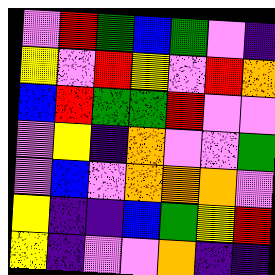[["violet", "red", "green", "blue", "green", "violet", "indigo"], ["yellow", "violet", "red", "yellow", "violet", "red", "orange"], ["blue", "red", "green", "green", "red", "violet", "violet"], ["violet", "yellow", "indigo", "orange", "violet", "violet", "green"], ["violet", "blue", "violet", "orange", "orange", "orange", "violet"], ["yellow", "indigo", "indigo", "blue", "green", "yellow", "red"], ["yellow", "indigo", "violet", "violet", "orange", "indigo", "indigo"]]